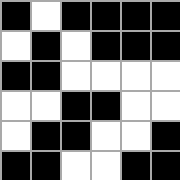[["black", "white", "black", "black", "black", "black"], ["white", "black", "white", "black", "black", "black"], ["black", "black", "white", "white", "white", "white"], ["white", "white", "black", "black", "white", "white"], ["white", "black", "black", "white", "white", "black"], ["black", "black", "white", "white", "black", "black"]]